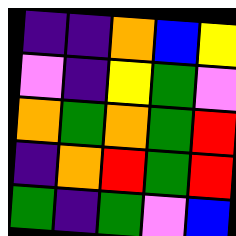[["indigo", "indigo", "orange", "blue", "yellow"], ["violet", "indigo", "yellow", "green", "violet"], ["orange", "green", "orange", "green", "red"], ["indigo", "orange", "red", "green", "red"], ["green", "indigo", "green", "violet", "blue"]]